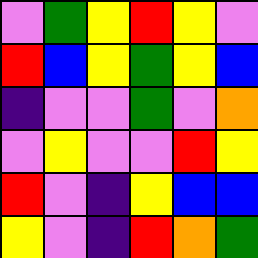[["violet", "green", "yellow", "red", "yellow", "violet"], ["red", "blue", "yellow", "green", "yellow", "blue"], ["indigo", "violet", "violet", "green", "violet", "orange"], ["violet", "yellow", "violet", "violet", "red", "yellow"], ["red", "violet", "indigo", "yellow", "blue", "blue"], ["yellow", "violet", "indigo", "red", "orange", "green"]]